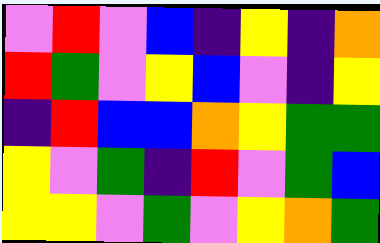[["violet", "red", "violet", "blue", "indigo", "yellow", "indigo", "orange"], ["red", "green", "violet", "yellow", "blue", "violet", "indigo", "yellow"], ["indigo", "red", "blue", "blue", "orange", "yellow", "green", "green"], ["yellow", "violet", "green", "indigo", "red", "violet", "green", "blue"], ["yellow", "yellow", "violet", "green", "violet", "yellow", "orange", "green"]]